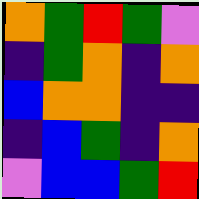[["orange", "green", "red", "green", "violet"], ["indigo", "green", "orange", "indigo", "orange"], ["blue", "orange", "orange", "indigo", "indigo"], ["indigo", "blue", "green", "indigo", "orange"], ["violet", "blue", "blue", "green", "red"]]